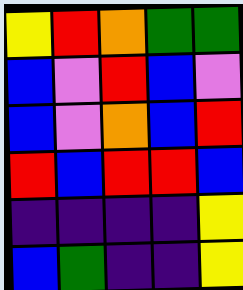[["yellow", "red", "orange", "green", "green"], ["blue", "violet", "red", "blue", "violet"], ["blue", "violet", "orange", "blue", "red"], ["red", "blue", "red", "red", "blue"], ["indigo", "indigo", "indigo", "indigo", "yellow"], ["blue", "green", "indigo", "indigo", "yellow"]]